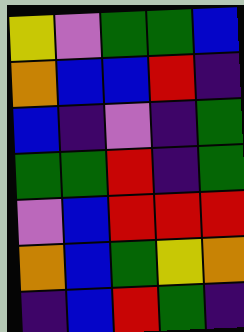[["yellow", "violet", "green", "green", "blue"], ["orange", "blue", "blue", "red", "indigo"], ["blue", "indigo", "violet", "indigo", "green"], ["green", "green", "red", "indigo", "green"], ["violet", "blue", "red", "red", "red"], ["orange", "blue", "green", "yellow", "orange"], ["indigo", "blue", "red", "green", "indigo"]]